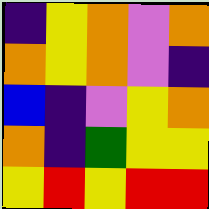[["indigo", "yellow", "orange", "violet", "orange"], ["orange", "yellow", "orange", "violet", "indigo"], ["blue", "indigo", "violet", "yellow", "orange"], ["orange", "indigo", "green", "yellow", "yellow"], ["yellow", "red", "yellow", "red", "red"]]